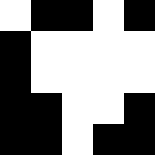[["white", "black", "black", "white", "black"], ["black", "white", "white", "white", "white"], ["black", "white", "white", "white", "white"], ["black", "black", "white", "white", "black"], ["black", "black", "white", "black", "black"]]